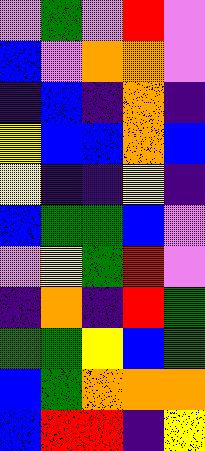[["violet", "green", "violet", "red", "violet"], ["blue", "violet", "orange", "orange", "violet"], ["indigo", "blue", "indigo", "orange", "indigo"], ["yellow", "blue", "blue", "orange", "blue"], ["yellow", "indigo", "indigo", "yellow", "indigo"], ["blue", "green", "green", "blue", "violet"], ["violet", "yellow", "green", "red", "violet"], ["indigo", "orange", "indigo", "red", "green"], ["green", "green", "yellow", "blue", "green"], ["blue", "green", "orange", "orange", "orange"], ["blue", "red", "red", "indigo", "yellow"]]